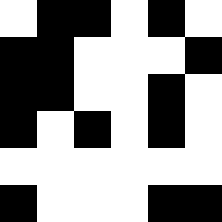[["white", "black", "black", "white", "black", "white"], ["black", "black", "white", "white", "white", "black"], ["black", "black", "white", "white", "black", "white"], ["black", "white", "black", "white", "black", "white"], ["white", "white", "white", "white", "white", "white"], ["black", "white", "white", "white", "black", "black"]]